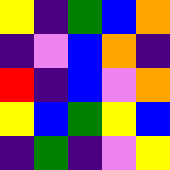[["yellow", "indigo", "green", "blue", "orange"], ["indigo", "violet", "blue", "orange", "indigo"], ["red", "indigo", "blue", "violet", "orange"], ["yellow", "blue", "green", "yellow", "blue"], ["indigo", "green", "indigo", "violet", "yellow"]]